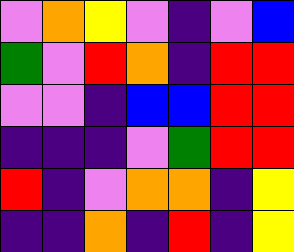[["violet", "orange", "yellow", "violet", "indigo", "violet", "blue"], ["green", "violet", "red", "orange", "indigo", "red", "red"], ["violet", "violet", "indigo", "blue", "blue", "red", "red"], ["indigo", "indigo", "indigo", "violet", "green", "red", "red"], ["red", "indigo", "violet", "orange", "orange", "indigo", "yellow"], ["indigo", "indigo", "orange", "indigo", "red", "indigo", "yellow"]]